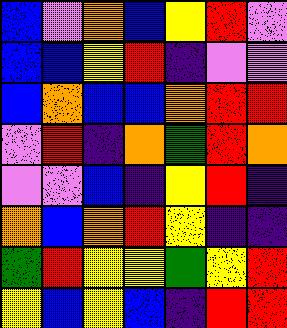[["blue", "violet", "orange", "blue", "yellow", "red", "violet"], ["blue", "blue", "yellow", "red", "indigo", "violet", "violet"], ["blue", "orange", "blue", "blue", "orange", "red", "red"], ["violet", "red", "indigo", "orange", "green", "red", "orange"], ["violet", "violet", "blue", "indigo", "yellow", "red", "indigo"], ["orange", "blue", "orange", "red", "yellow", "indigo", "indigo"], ["green", "red", "yellow", "yellow", "green", "yellow", "red"], ["yellow", "blue", "yellow", "blue", "indigo", "red", "red"]]